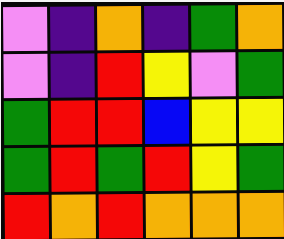[["violet", "indigo", "orange", "indigo", "green", "orange"], ["violet", "indigo", "red", "yellow", "violet", "green"], ["green", "red", "red", "blue", "yellow", "yellow"], ["green", "red", "green", "red", "yellow", "green"], ["red", "orange", "red", "orange", "orange", "orange"]]